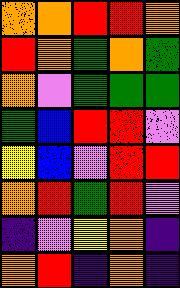[["orange", "orange", "red", "red", "orange"], ["red", "orange", "green", "orange", "green"], ["orange", "violet", "green", "green", "green"], ["green", "blue", "red", "red", "violet"], ["yellow", "blue", "violet", "red", "red"], ["orange", "red", "green", "red", "violet"], ["indigo", "violet", "yellow", "orange", "indigo"], ["orange", "red", "indigo", "orange", "indigo"]]